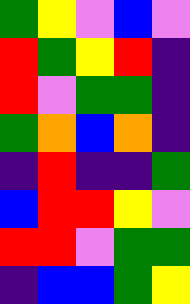[["green", "yellow", "violet", "blue", "violet"], ["red", "green", "yellow", "red", "indigo"], ["red", "violet", "green", "green", "indigo"], ["green", "orange", "blue", "orange", "indigo"], ["indigo", "red", "indigo", "indigo", "green"], ["blue", "red", "red", "yellow", "violet"], ["red", "red", "violet", "green", "green"], ["indigo", "blue", "blue", "green", "yellow"]]